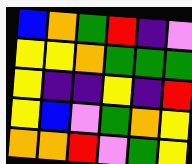[["blue", "orange", "green", "red", "indigo", "violet"], ["yellow", "yellow", "orange", "green", "green", "green"], ["yellow", "indigo", "indigo", "yellow", "indigo", "red"], ["yellow", "blue", "violet", "green", "orange", "yellow"], ["orange", "orange", "red", "violet", "green", "yellow"]]